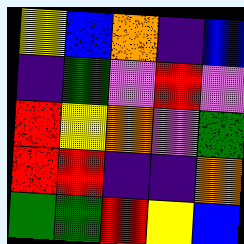[["yellow", "blue", "orange", "indigo", "blue"], ["indigo", "green", "violet", "red", "violet"], ["red", "yellow", "orange", "violet", "green"], ["red", "red", "indigo", "indigo", "orange"], ["green", "green", "red", "yellow", "blue"]]